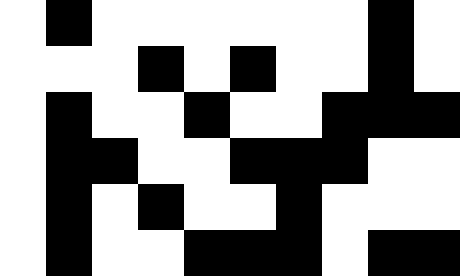[["white", "black", "white", "white", "white", "white", "white", "white", "black", "white"], ["white", "white", "white", "black", "white", "black", "white", "white", "black", "white"], ["white", "black", "white", "white", "black", "white", "white", "black", "black", "black"], ["white", "black", "black", "white", "white", "black", "black", "black", "white", "white"], ["white", "black", "white", "black", "white", "white", "black", "white", "white", "white"], ["white", "black", "white", "white", "black", "black", "black", "white", "black", "black"]]